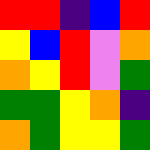[["red", "red", "indigo", "blue", "red"], ["yellow", "blue", "red", "violet", "orange"], ["orange", "yellow", "red", "violet", "green"], ["green", "green", "yellow", "orange", "indigo"], ["orange", "green", "yellow", "yellow", "green"]]